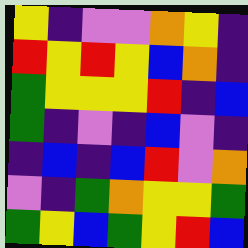[["yellow", "indigo", "violet", "violet", "orange", "yellow", "indigo"], ["red", "yellow", "red", "yellow", "blue", "orange", "indigo"], ["green", "yellow", "yellow", "yellow", "red", "indigo", "blue"], ["green", "indigo", "violet", "indigo", "blue", "violet", "indigo"], ["indigo", "blue", "indigo", "blue", "red", "violet", "orange"], ["violet", "indigo", "green", "orange", "yellow", "yellow", "green"], ["green", "yellow", "blue", "green", "yellow", "red", "blue"]]